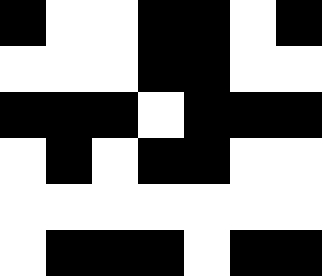[["black", "white", "white", "black", "black", "white", "black"], ["white", "white", "white", "black", "black", "white", "white"], ["black", "black", "black", "white", "black", "black", "black"], ["white", "black", "white", "black", "black", "white", "white"], ["white", "white", "white", "white", "white", "white", "white"], ["white", "black", "black", "black", "white", "black", "black"]]